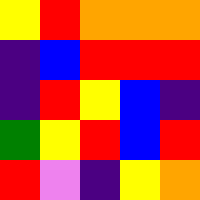[["yellow", "red", "orange", "orange", "orange"], ["indigo", "blue", "red", "red", "red"], ["indigo", "red", "yellow", "blue", "indigo"], ["green", "yellow", "red", "blue", "red"], ["red", "violet", "indigo", "yellow", "orange"]]